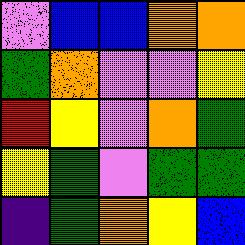[["violet", "blue", "blue", "orange", "orange"], ["green", "orange", "violet", "violet", "yellow"], ["red", "yellow", "violet", "orange", "green"], ["yellow", "green", "violet", "green", "green"], ["indigo", "green", "orange", "yellow", "blue"]]